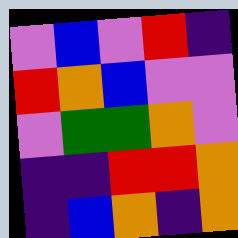[["violet", "blue", "violet", "red", "indigo"], ["red", "orange", "blue", "violet", "violet"], ["violet", "green", "green", "orange", "violet"], ["indigo", "indigo", "red", "red", "orange"], ["indigo", "blue", "orange", "indigo", "orange"]]